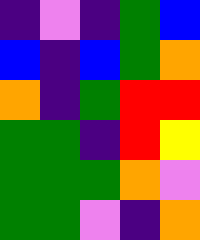[["indigo", "violet", "indigo", "green", "blue"], ["blue", "indigo", "blue", "green", "orange"], ["orange", "indigo", "green", "red", "red"], ["green", "green", "indigo", "red", "yellow"], ["green", "green", "green", "orange", "violet"], ["green", "green", "violet", "indigo", "orange"]]